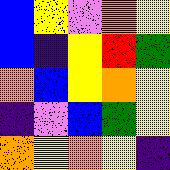[["blue", "yellow", "violet", "orange", "yellow"], ["blue", "indigo", "yellow", "red", "green"], ["orange", "blue", "yellow", "orange", "yellow"], ["indigo", "violet", "blue", "green", "yellow"], ["orange", "yellow", "orange", "yellow", "indigo"]]